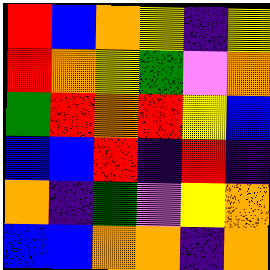[["red", "blue", "orange", "yellow", "indigo", "yellow"], ["red", "orange", "yellow", "green", "violet", "orange"], ["green", "red", "orange", "red", "yellow", "blue"], ["blue", "blue", "red", "indigo", "red", "indigo"], ["orange", "indigo", "green", "violet", "yellow", "orange"], ["blue", "blue", "orange", "orange", "indigo", "orange"]]